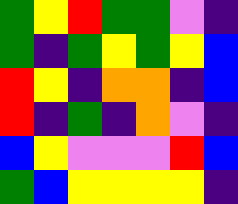[["green", "yellow", "red", "green", "green", "violet", "indigo"], ["green", "indigo", "green", "yellow", "green", "yellow", "blue"], ["red", "yellow", "indigo", "orange", "orange", "indigo", "blue"], ["red", "indigo", "green", "indigo", "orange", "violet", "indigo"], ["blue", "yellow", "violet", "violet", "violet", "red", "blue"], ["green", "blue", "yellow", "yellow", "yellow", "yellow", "indigo"]]